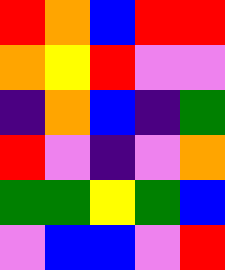[["red", "orange", "blue", "red", "red"], ["orange", "yellow", "red", "violet", "violet"], ["indigo", "orange", "blue", "indigo", "green"], ["red", "violet", "indigo", "violet", "orange"], ["green", "green", "yellow", "green", "blue"], ["violet", "blue", "blue", "violet", "red"]]